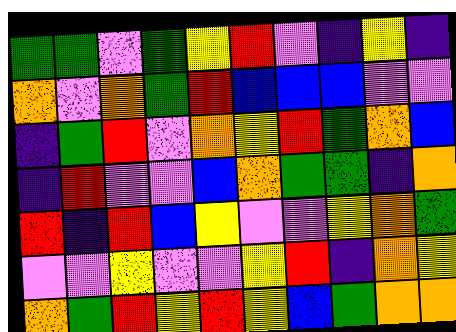[["green", "green", "violet", "green", "yellow", "red", "violet", "indigo", "yellow", "indigo"], ["orange", "violet", "orange", "green", "red", "blue", "blue", "blue", "violet", "violet"], ["indigo", "green", "red", "violet", "orange", "yellow", "red", "green", "orange", "blue"], ["indigo", "red", "violet", "violet", "blue", "orange", "green", "green", "indigo", "orange"], ["red", "indigo", "red", "blue", "yellow", "violet", "violet", "yellow", "orange", "green"], ["violet", "violet", "yellow", "violet", "violet", "yellow", "red", "indigo", "orange", "yellow"], ["orange", "green", "red", "yellow", "red", "yellow", "blue", "green", "orange", "orange"]]